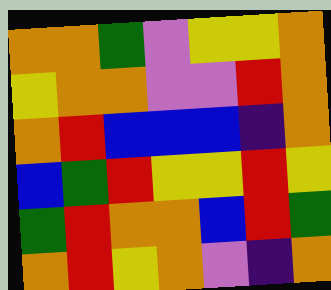[["orange", "orange", "green", "violet", "yellow", "yellow", "orange"], ["yellow", "orange", "orange", "violet", "violet", "red", "orange"], ["orange", "red", "blue", "blue", "blue", "indigo", "orange"], ["blue", "green", "red", "yellow", "yellow", "red", "yellow"], ["green", "red", "orange", "orange", "blue", "red", "green"], ["orange", "red", "yellow", "orange", "violet", "indigo", "orange"]]